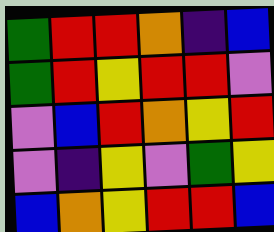[["green", "red", "red", "orange", "indigo", "blue"], ["green", "red", "yellow", "red", "red", "violet"], ["violet", "blue", "red", "orange", "yellow", "red"], ["violet", "indigo", "yellow", "violet", "green", "yellow"], ["blue", "orange", "yellow", "red", "red", "blue"]]